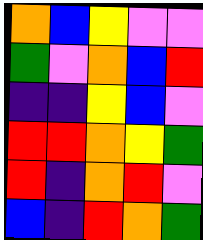[["orange", "blue", "yellow", "violet", "violet"], ["green", "violet", "orange", "blue", "red"], ["indigo", "indigo", "yellow", "blue", "violet"], ["red", "red", "orange", "yellow", "green"], ["red", "indigo", "orange", "red", "violet"], ["blue", "indigo", "red", "orange", "green"]]